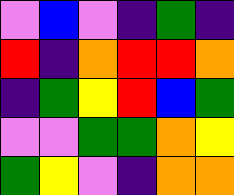[["violet", "blue", "violet", "indigo", "green", "indigo"], ["red", "indigo", "orange", "red", "red", "orange"], ["indigo", "green", "yellow", "red", "blue", "green"], ["violet", "violet", "green", "green", "orange", "yellow"], ["green", "yellow", "violet", "indigo", "orange", "orange"]]